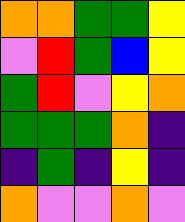[["orange", "orange", "green", "green", "yellow"], ["violet", "red", "green", "blue", "yellow"], ["green", "red", "violet", "yellow", "orange"], ["green", "green", "green", "orange", "indigo"], ["indigo", "green", "indigo", "yellow", "indigo"], ["orange", "violet", "violet", "orange", "violet"]]